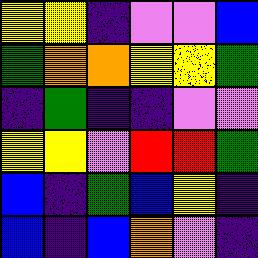[["yellow", "yellow", "indigo", "violet", "violet", "blue"], ["green", "orange", "orange", "yellow", "yellow", "green"], ["indigo", "green", "indigo", "indigo", "violet", "violet"], ["yellow", "yellow", "violet", "red", "red", "green"], ["blue", "indigo", "green", "blue", "yellow", "indigo"], ["blue", "indigo", "blue", "orange", "violet", "indigo"]]